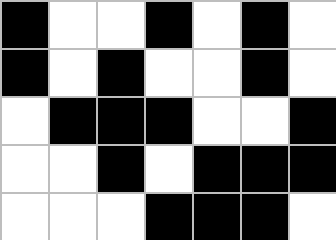[["black", "white", "white", "black", "white", "black", "white"], ["black", "white", "black", "white", "white", "black", "white"], ["white", "black", "black", "black", "white", "white", "black"], ["white", "white", "black", "white", "black", "black", "black"], ["white", "white", "white", "black", "black", "black", "white"]]